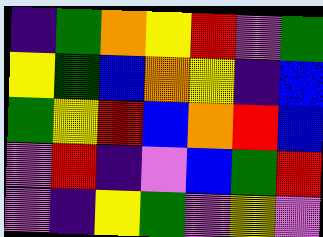[["indigo", "green", "orange", "yellow", "red", "violet", "green"], ["yellow", "green", "blue", "orange", "yellow", "indigo", "blue"], ["green", "yellow", "red", "blue", "orange", "red", "blue"], ["violet", "red", "indigo", "violet", "blue", "green", "red"], ["violet", "indigo", "yellow", "green", "violet", "yellow", "violet"]]